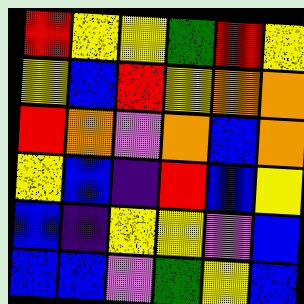[["red", "yellow", "yellow", "green", "red", "yellow"], ["yellow", "blue", "red", "yellow", "orange", "orange"], ["red", "orange", "violet", "orange", "blue", "orange"], ["yellow", "blue", "indigo", "red", "blue", "yellow"], ["blue", "indigo", "yellow", "yellow", "violet", "blue"], ["blue", "blue", "violet", "green", "yellow", "blue"]]